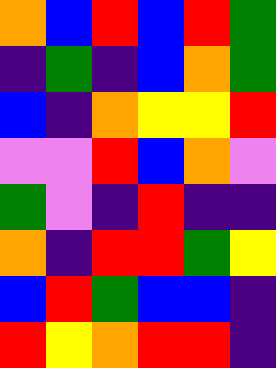[["orange", "blue", "red", "blue", "red", "green"], ["indigo", "green", "indigo", "blue", "orange", "green"], ["blue", "indigo", "orange", "yellow", "yellow", "red"], ["violet", "violet", "red", "blue", "orange", "violet"], ["green", "violet", "indigo", "red", "indigo", "indigo"], ["orange", "indigo", "red", "red", "green", "yellow"], ["blue", "red", "green", "blue", "blue", "indigo"], ["red", "yellow", "orange", "red", "red", "indigo"]]